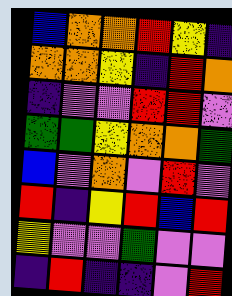[["blue", "orange", "orange", "red", "yellow", "indigo"], ["orange", "orange", "yellow", "indigo", "red", "orange"], ["indigo", "violet", "violet", "red", "red", "violet"], ["green", "green", "yellow", "orange", "orange", "green"], ["blue", "violet", "orange", "violet", "red", "violet"], ["red", "indigo", "yellow", "red", "blue", "red"], ["yellow", "violet", "violet", "green", "violet", "violet"], ["indigo", "red", "indigo", "indigo", "violet", "red"]]